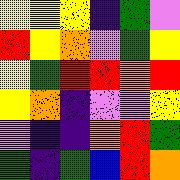[["yellow", "yellow", "yellow", "indigo", "green", "violet"], ["red", "yellow", "orange", "violet", "green", "yellow"], ["yellow", "green", "red", "red", "orange", "red"], ["yellow", "orange", "indigo", "violet", "violet", "yellow"], ["violet", "indigo", "indigo", "orange", "red", "green"], ["green", "indigo", "green", "blue", "red", "orange"]]